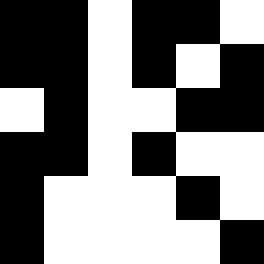[["black", "black", "white", "black", "black", "white"], ["black", "black", "white", "black", "white", "black"], ["white", "black", "white", "white", "black", "black"], ["black", "black", "white", "black", "white", "white"], ["black", "white", "white", "white", "black", "white"], ["black", "white", "white", "white", "white", "black"]]